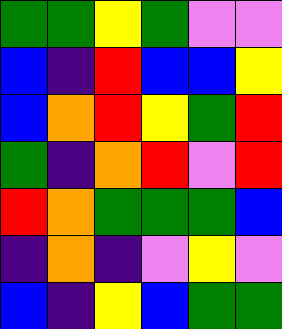[["green", "green", "yellow", "green", "violet", "violet"], ["blue", "indigo", "red", "blue", "blue", "yellow"], ["blue", "orange", "red", "yellow", "green", "red"], ["green", "indigo", "orange", "red", "violet", "red"], ["red", "orange", "green", "green", "green", "blue"], ["indigo", "orange", "indigo", "violet", "yellow", "violet"], ["blue", "indigo", "yellow", "blue", "green", "green"]]